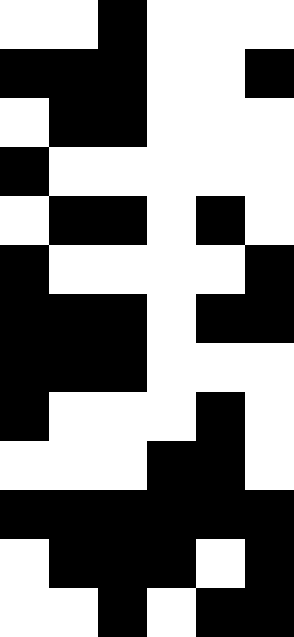[["white", "white", "black", "white", "white", "white"], ["black", "black", "black", "white", "white", "black"], ["white", "black", "black", "white", "white", "white"], ["black", "white", "white", "white", "white", "white"], ["white", "black", "black", "white", "black", "white"], ["black", "white", "white", "white", "white", "black"], ["black", "black", "black", "white", "black", "black"], ["black", "black", "black", "white", "white", "white"], ["black", "white", "white", "white", "black", "white"], ["white", "white", "white", "black", "black", "white"], ["black", "black", "black", "black", "black", "black"], ["white", "black", "black", "black", "white", "black"], ["white", "white", "black", "white", "black", "black"]]